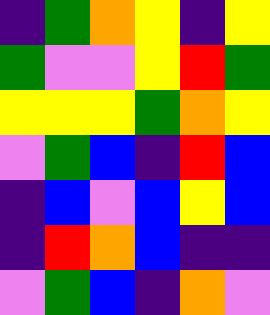[["indigo", "green", "orange", "yellow", "indigo", "yellow"], ["green", "violet", "violet", "yellow", "red", "green"], ["yellow", "yellow", "yellow", "green", "orange", "yellow"], ["violet", "green", "blue", "indigo", "red", "blue"], ["indigo", "blue", "violet", "blue", "yellow", "blue"], ["indigo", "red", "orange", "blue", "indigo", "indigo"], ["violet", "green", "blue", "indigo", "orange", "violet"]]